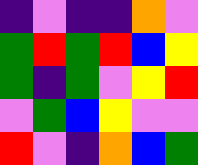[["indigo", "violet", "indigo", "indigo", "orange", "violet"], ["green", "red", "green", "red", "blue", "yellow"], ["green", "indigo", "green", "violet", "yellow", "red"], ["violet", "green", "blue", "yellow", "violet", "violet"], ["red", "violet", "indigo", "orange", "blue", "green"]]